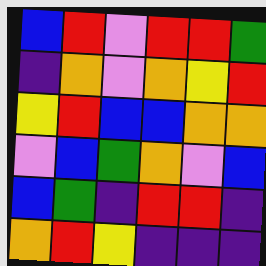[["blue", "red", "violet", "red", "red", "green"], ["indigo", "orange", "violet", "orange", "yellow", "red"], ["yellow", "red", "blue", "blue", "orange", "orange"], ["violet", "blue", "green", "orange", "violet", "blue"], ["blue", "green", "indigo", "red", "red", "indigo"], ["orange", "red", "yellow", "indigo", "indigo", "indigo"]]